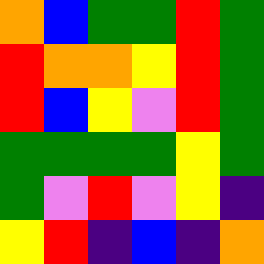[["orange", "blue", "green", "green", "red", "green"], ["red", "orange", "orange", "yellow", "red", "green"], ["red", "blue", "yellow", "violet", "red", "green"], ["green", "green", "green", "green", "yellow", "green"], ["green", "violet", "red", "violet", "yellow", "indigo"], ["yellow", "red", "indigo", "blue", "indigo", "orange"]]